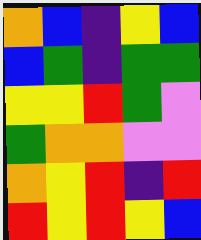[["orange", "blue", "indigo", "yellow", "blue"], ["blue", "green", "indigo", "green", "green"], ["yellow", "yellow", "red", "green", "violet"], ["green", "orange", "orange", "violet", "violet"], ["orange", "yellow", "red", "indigo", "red"], ["red", "yellow", "red", "yellow", "blue"]]